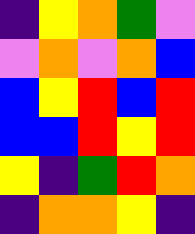[["indigo", "yellow", "orange", "green", "violet"], ["violet", "orange", "violet", "orange", "blue"], ["blue", "yellow", "red", "blue", "red"], ["blue", "blue", "red", "yellow", "red"], ["yellow", "indigo", "green", "red", "orange"], ["indigo", "orange", "orange", "yellow", "indigo"]]